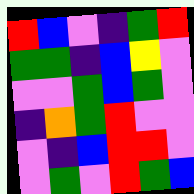[["red", "blue", "violet", "indigo", "green", "red"], ["green", "green", "indigo", "blue", "yellow", "violet"], ["violet", "violet", "green", "blue", "green", "violet"], ["indigo", "orange", "green", "red", "violet", "violet"], ["violet", "indigo", "blue", "red", "red", "violet"], ["violet", "green", "violet", "red", "green", "blue"]]